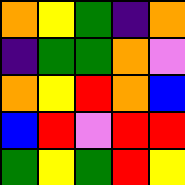[["orange", "yellow", "green", "indigo", "orange"], ["indigo", "green", "green", "orange", "violet"], ["orange", "yellow", "red", "orange", "blue"], ["blue", "red", "violet", "red", "red"], ["green", "yellow", "green", "red", "yellow"]]